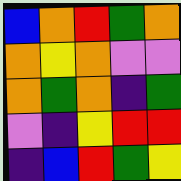[["blue", "orange", "red", "green", "orange"], ["orange", "yellow", "orange", "violet", "violet"], ["orange", "green", "orange", "indigo", "green"], ["violet", "indigo", "yellow", "red", "red"], ["indigo", "blue", "red", "green", "yellow"]]